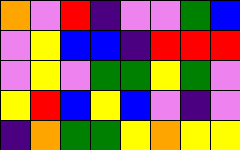[["orange", "violet", "red", "indigo", "violet", "violet", "green", "blue"], ["violet", "yellow", "blue", "blue", "indigo", "red", "red", "red"], ["violet", "yellow", "violet", "green", "green", "yellow", "green", "violet"], ["yellow", "red", "blue", "yellow", "blue", "violet", "indigo", "violet"], ["indigo", "orange", "green", "green", "yellow", "orange", "yellow", "yellow"]]